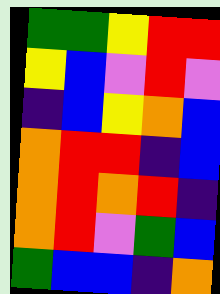[["green", "green", "yellow", "red", "red"], ["yellow", "blue", "violet", "red", "violet"], ["indigo", "blue", "yellow", "orange", "blue"], ["orange", "red", "red", "indigo", "blue"], ["orange", "red", "orange", "red", "indigo"], ["orange", "red", "violet", "green", "blue"], ["green", "blue", "blue", "indigo", "orange"]]